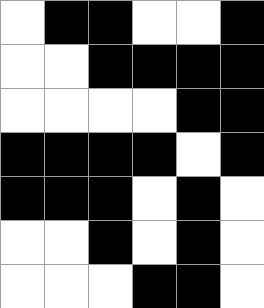[["white", "black", "black", "white", "white", "black"], ["white", "white", "black", "black", "black", "black"], ["white", "white", "white", "white", "black", "black"], ["black", "black", "black", "black", "white", "black"], ["black", "black", "black", "white", "black", "white"], ["white", "white", "black", "white", "black", "white"], ["white", "white", "white", "black", "black", "white"]]